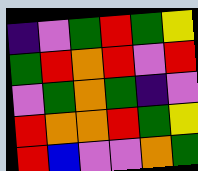[["indigo", "violet", "green", "red", "green", "yellow"], ["green", "red", "orange", "red", "violet", "red"], ["violet", "green", "orange", "green", "indigo", "violet"], ["red", "orange", "orange", "red", "green", "yellow"], ["red", "blue", "violet", "violet", "orange", "green"]]